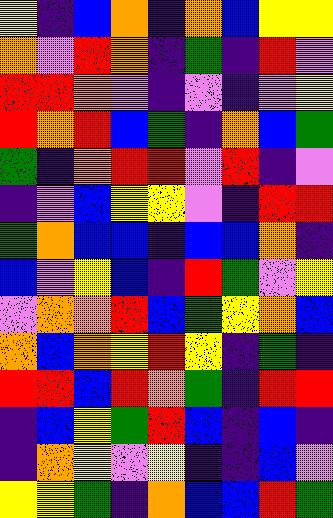[["yellow", "indigo", "blue", "orange", "indigo", "orange", "blue", "yellow", "yellow"], ["orange", "violet", "red", "orange", "indigo", "green", "indigo", "red", "violet"], ["red", "red", "orange", "violet", "indigo", "violet", "indigo", "violet", "yellow"], ["red", "orange", "red", "blue", "green", "indigo", "orange", "blue", "green"], ["green", "indigo", "orange", "red", "red", "violet", "red", "indigo", "violet"], ["indigo", "violet", "blue", "yellow", "yellow", "violet", "indigo", "red", "red"], ["green", "orange", "blue", "blue", "indigo", "blue", "blue", "orange", "indigo"], ["blue", "violet", "yellow", "blue", "indigo", "red", "green", "violet", "yellow"], ["violet", "orange", "orange", "red", "blue", "green", "yellow", "orange", "blue"], ["orange", "blue", "orange", "yellow", "red", "yellow", "indigo", "green", "indigo"], ["red", "red", "blue", "red", "orange", "green", "indigo", "red", "red"], ["indigo", "blue", "yellow", "green", "red", "blue", "indigo", "blue", "indigo"], ["indigo", "orange", "yellow", "violet", "yellow", "indigo", "indigo", "blue", "violet"], ["yellow", "yellow", "green", "indigo", "orange", "blue", "blue", "red", "green"]]